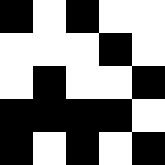[["black", "white", "black", "white", "white"], ["white", "white", "white", "black", "white"], ["white", "black", "white", "white", "black"], ["black", "black", "black", "black", "white"], ["black", "white", "black", "white", "black"]]